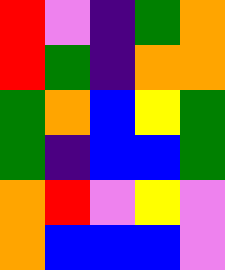[["red", "violet", "indigo", "green", "orange"], ["red", "green", "indigo", "orange", "orange"], ["green", "orange", "blue", "yellow", "green"], ["green", "indigo", "blue", "blue", "green"], ["orange", "red", "violet", "yellow", "violet"], ["orange", "blue", "blue", "blue", "violet"]]